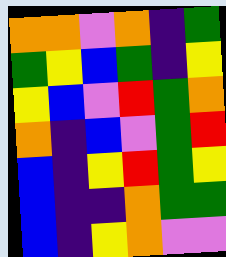[["orange", "orange", "violet", "orange", "indigo", "green"], ["green", "yellow", "blue", "green", "indigo", "yellow"], ["yellow", "blue", "violet", "red", "green", "orange"], ["orange", "indigo", "blue", "violet", "green", "red"], ["blue", "indigo", "yellow", "red", "green", "yellow"], ["blue", "indigo", "indigo", "orange", "green", "green"], ["blue", "indigo", "yellow", "orange", "violet", "violet"]]